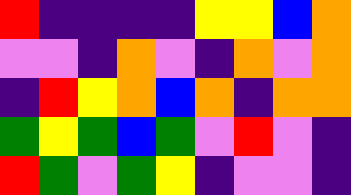[["red", "indigo", "indigo", "indigo", "indigo", "yellow", "yellow", "blue", "orange"], ["violet", "violet", "indigo", "orange", "violet", "indigo", "orange", "violet", "orange"], ["indigo", "red", "yellow", "orange", "blue", "orange", "indigo", "orange", "orange"], ["green", "yellow", "green", "blue", "green", "violet", "red", "violet", "indigo"], ["red", "green", "violet", "green", "yellow", "indigo", "violet", "violet", "indigo"]]